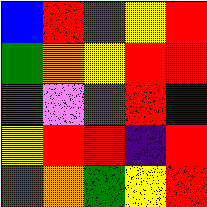[["blue", "red", "green", "yellow", "red"], ["green", "orange", "yellow", "red", "red"], ["green", "violet", "green", "red", "blue"], ["yellow", "red", "red", "indigo", "red"], ["red", "orange", "green", "yellow", "red"]]